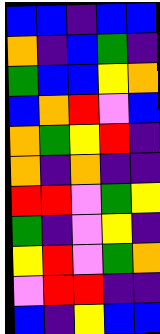[["blue", "blue", "indigo", "blue", "blue"], ["orange", "indigo", "blue", "green", "indigo"], ["green", "blue", "blue", "yellow", "orange"], ["blue", "orange", "red", "violet", "blue"], ["orange", "green", "yellow", "red", "indigo"], ["orange", "indigo", "orange", "indigo", "indigo"], ["red", "red", "violet", "green", "yellow"], ["green", "indigo", "violet", "yellow", "indigo"], ["yellow", "red", "violet", "green", "orange"], ["violet", "red", "red", "indigo", "indigo"], ["blue", "indigo", "yellow", "blue", "blue"]]